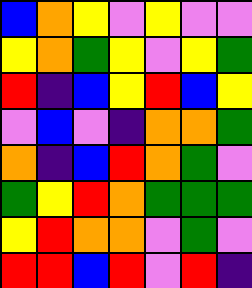[["blue", "orange", "yellow", "violet", "yellow", "violet", "violet"], ["yellow", "orange", "green", "yellow", "violet", "yellow", "green"], ["red", "indigo", "blue", "yellow", "red", "blue", "yellow"], ["violet", "blue", "violet", "indigo", "orange", "orange", "green"], ["orange", "indigo", "blue", "red", "orange", "green", "violet"], ["green", "yellow", "red", "orange", "green", "green", "green"], ["yellow", "red", "orange", "orange", "violet", "green", "violet"], ["red", "red", "blue", "red", "violet", "red", "indigo"]]